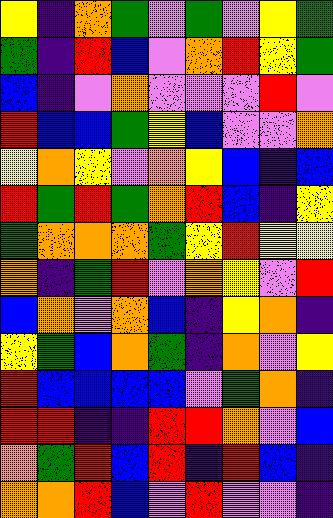[["yellow", "indigo", "orange", "green", "violet", "green", "violet", "yellow", "green"], ["green", "indigo", "red", "blue", "violet", "orange", "red", "yellow", "green"], ["blue", "indigo", "violet", "orange", "violet", "violet", "violet", "red", "violet"], ["red", "blue", "blue", "green", "yellow", "blue", "violet", "violet", "orange"], ["yellow", "orange", "yellow", "violet", "orange", "yellow", "blue", "indigo", "blue"], ["red", "green", "red", "green", "orange", "red", "blue", "indigo", "yellow"], ["green", "orange", "orange", "orange", "green", "yellow", "red", "yellow", "yellow"], ["orange", "indigo", "green", "red", "violet", "orange", "yellow", "violet", "red"], ["blue", "orange", "violet", "orange", "blue", "indigo", "yellow", "orange", "indigo"], ["yellow", "green", "blue", "orange", "green", "indigo", "orange", "violet", "yellow"], ["red", "blue", "blue", "blue", "blue", "violet", "green", "orange", "indigo"], ["red", "red", "indigo", "indigo", "red", "red", "orange", "violet", "blue"], ["orange", "green", "red", "blue", "red", "indigo", "red", "blue", "indigo"], ["orange", "orange", "red", "blue", "violet", "red", "violet", "violet", "indigo"]]